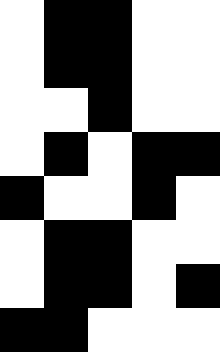[["white", "black", "black", "white", "white"], ["white", "black", "black", "white", "white"], ["white", "white", "black", "white", "white"], ["white", "black", "white", "black", "black"], ["black", "white", "white", "black", "white"], ["white", "black", "black", "white", "white"], ["white", "black", "black", "white", "black"], ["black", "black", "white", "white", "white"]]